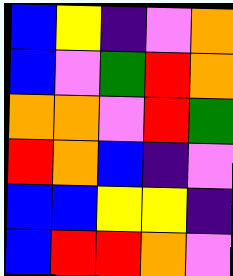[["blue", "yellow", "indigo", "violet", "orange"], ["blue", "violet", "green", "red", "orange"], ["orange", "orange", "violet", "red", "green"], ["red", "orange", "blue", "indigo", "violet"], ["blue", "blue", "yellow", "yellow", "indigo"], ["blue", "red", "red", "orange", "violet"]]